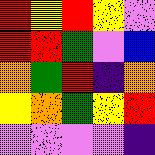[["red", "yellow", "red", "yellow", "violet"], ["red", "red", "green", "violet", "blue"], ["orange", "green", "red", "indigo", "orange"], ["yellow", "orange", "green", "yellow", "red"], ["violet", "violet", "violet", "violet", "indigo"]]